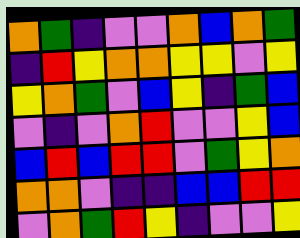[["orange", "green", "indigo", "violet", "violet", "orange", "blue", "orange", "green"], ["indigo", "red", "yellow", "orange", "orange", "yellow", "yellow", "violet", "yellow"], ["yellow", "orange", "green", "violet", "blue", "yellow", "indigo", "green", "blue"], ["violet", "indigo", "violet", "orange", "red", "violet", "violet", "yellow", "blue"], ["blue", "red", "blue", "red", "red", "violet", "green", "yellow", "orange"], ["orange", "orange", "violet", "indigo", "indigo", "blue", "blue", "red", "red"], ["violet", "orange", "green", "red", "yellow", "indigo", "violet", "violet", "yellow"]]